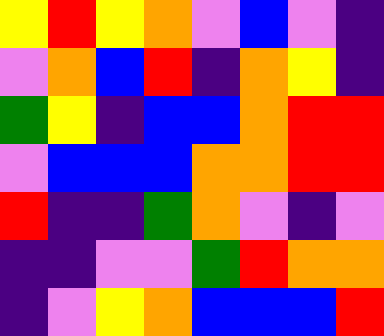[["yellow", "red", "yellow", "orange", "violet", "blue", "violet", "indigo"], ["violet", "orange", "blue", "red", "indigo", "orange", "yellow", "indigo"], ["green", "yellow", "indigo", "blue", "blue", "orange", "red", "red"], ["violet", "blue", "blue", "blue", "orange", "orange", "red", "red"], ["red", "indigo", "indigo", "green", "orange", "violet", "indigo", "violet"], ["indigo", "indigo", "violet", "violet", "green", "red", "orange", "orange"], ["indigo", "violet", "yellow", "orange", "blue", "blue", "blue", "red"]]